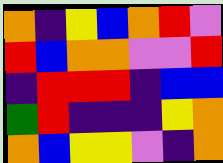[["orange", "indigo", "yellow", "blue", "orange", "red", "violet"], ["red", "blue", "orange", "orange", "violet", "violet", "red"], ["indigo", "red", "red", "red", "indigo", "blue", "blue"], ["green", "red", "indigo", "indigo", "indigo", "yellow", "orange"], ["orange", "blue", "yellow", "yellow", "violet", "indigo", "orange"]]